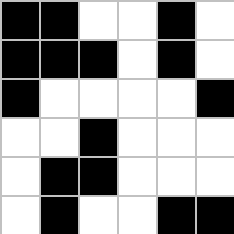[["black", "black", "white", "white", "black", "white"], ["black", "black", "black", "white", "black", "white"], ["black", "white", "white", "white", "white", "black"], ["white", "white", "black", "white", "white", "white"], ["white", "black", "black", "white", "white", "white"], ["white", "black", "white", "white", "black", "black"]]